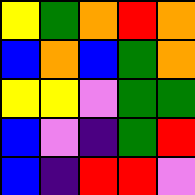[["yellow", "green", "orange", "red", "orange"], ["blue", "orange", "blue", "green", "orange"], ["yellow", "yellow", "violet", "green", "green"], ["blue", "violet", "indigo", "green", "red"], ["blue", "indigo", "red", "red", "violet"]]